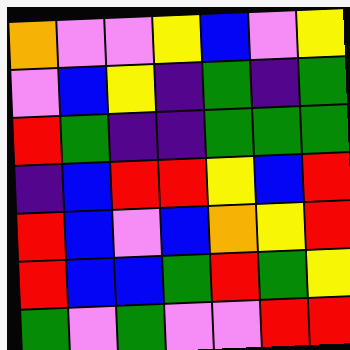[["orange", "violet", "violet", "yellow", "blue", "violet", "yellow"], ["violet", "blue", "yellow", "indigo", "green", "indigo", "green"], ["red", "green", "indigo", "indigo", "green", "green", "green"], ["indigo", "blue", "red", "red", "yellow", "blue", "red"], ["red", "blue", "violet", "blue", "orange", "yellow", "red"], ["red", "blue", "blue", "green", "red", "green", "yellow"], ["green", "violet", "green", "violet", "violet", "red", "red"]]